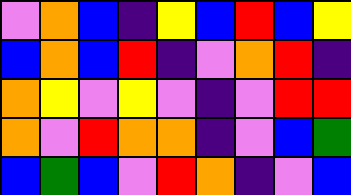[["violet", "orange", "blue", "indigo", "yellow", "blue", "red", "blue", "yellow"], ["blue", "orange", "blue", "red", "indigo", "violet", "orange", "red", "indigo"], ["orange", "yellow", "violet", "yellow", "violet", "indigo", "violet", "red", "red"], ["orange", "violet", "red", "orange", "orange", "indigo", "violet", "blue", "green"], ["blue", "green", "blue", "violet", "red", "orange", "indigo", "violet", "blue"]]